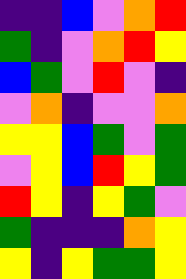[["indigo", "indigo", "blue", "violet", "orange", "red"], ["green", "indigo", "violet", "orange", "red", "yellow"], ["blue", "green", "violet", "red", "violet", "indigo"], ["violet", "orange", "indigo", "violet", "violet", "orange"], ["yellow", "yellow", "blue", "green", "violet", "green"], ["violet", "yellow", "blue", "red", "yellow", "green"], ["red", "yellow", "indigo", "yellow", "green", "violet"], ["green", "indigo", "indigo", "indigo", "orange", "yellow"], ["yellow", "indigo", "yellow", "green", "green", "yellow"]]